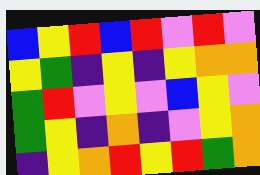[["blue", "yellow", "red", "blue", "red", "violet", "red", "violet"], ["yellow", "green", "indigo", "yellow", "indigo", "yellow", "orange", "orange"], ["green", "red", "violet", "yellow", "violet", "blue", "yellow", "violet"], ["green", "yellow", "indigo", "orange", "indigo", "violet", "yellow", "orange"], ["indigo", "yellow", "orange", "red", "yellow", "red", "green", "orange"]]